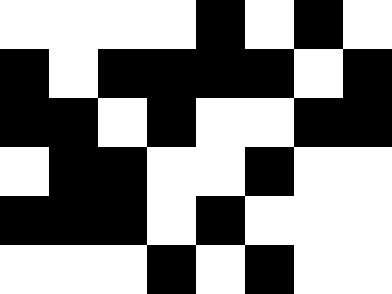[["white", "white", "white", "white", "black", "white", "black", "white"], ["black", "white", "black", "black", "black", "black", "white", "black"], ["black", "black", "white", "black", "white", "white", "black", "black"], ["white", "black", "black", "white", "white", "black", "white", "white"], ["black", "black", "black", "white", "black", "white", "white", "white"], ["white", "white", "white", "black", "white", "black", "white", "white"]]